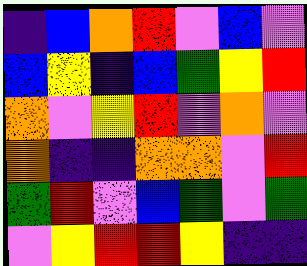[["indigo", "blue", "orange", "red", "violet", "blue", "violet"], ["blue", "yellow", "indigo", "blue", "green", "yellow", "red"], ["orange", "violet", "yellow", "red", "violet", "orange", "violet"], ["orange", "indigo", "indigo", "orange", "orange", "violet", "red"], ["green", "red", "violet", "blue", "green", "violet", "green"], ["violet", "yellow", "red", "red", "yellow", "indigo", "indigo"]]